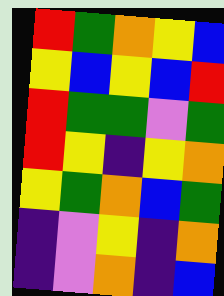[["red", "green", "orange", "yellow", "blue"], ["yellow", "blue", "yellow", "blue", "red"], ["red", "green", "green", "violet", "green"], ["red", "yellow", "indigo", "yellow", "orange"], ["yellow", "green", "orange", "blue", "green"], ["indigo", "violet", "yellow", "indigo", "orange"], ["indigo", "violet", "orange", "indigo", "blue"]]